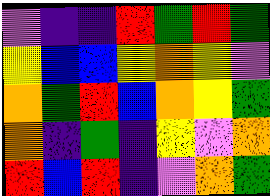[["violet", "indigo", "indigo", "red", "green", "red", "green"], ["yellow", "blue", "blue", "yellow", "orange", "yellow", "violet"], ["orange", "green", "red", "blue", "orange", "yellow", "green"], ["orange", "indigo", "green", "indigo", "yellow", "violet", "orange"], ["red", "blue", "red", "indigo", "violet", "orange", "green"]]